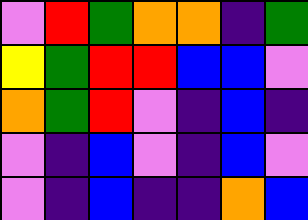[["violet", "red", "green", "orange", "orange", "indigo", "green"], ["yellow", "green", "red", "red", "blue", "blue", "violet"], ["orange", "green", "red", "violet", "indigo", "blue", "indigo"], ["violet", "indigo", "blue", "violet", "indigo", "blue", "violet"], ["violet", "indigo", "blue", "indigo", "indigo", "orange", "blue"]]